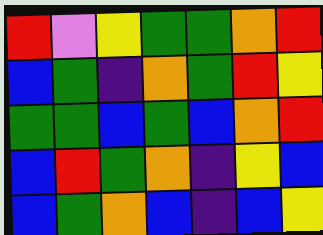[["red", "violet", "yellow", "green", "green", "orange", "red"], ["blue", "green", "indigo", "orange", "green", "red", "yellow"], ["green", "green", "blue", "green", "blue", "orange", "red"], ["blue", "red", "green", "orange", "indigo", "yellow", "blue"], ["blue", "green", "orange", "blue", "indigo", "blue", "yellow"]]